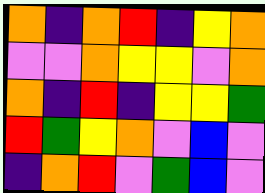[["orange", "indigo", "orange", "red", "indigo", "yellow", "orange"], ["violet", "violet", "orange", "yellow", "yellow", "violet", "orange"], ["orange", "indigo", "red", "indigo", "yellow", "yellow", "green"], ["red", "green", "yellow", "orange", "violet", "blue", "violet"], ["indigo", "orange", "red", "violet", "green", "blue", "violet"]]